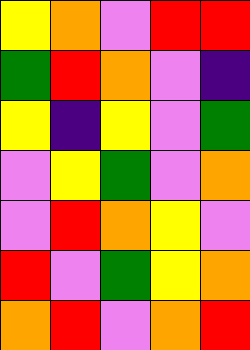[["yellow", "orange", "violet", "red", "red"], ["green", "red", "orange", "violet", "indigo"], ["yellow", "indigo", "yellow", "violet", "green"], ["violet", "yellow", "green", "violet", "orange"], ["violet", "red", "orange", "yellow", "violet"], ["red", "violet", "green", "yellow", "orange"], ["orange", "red", "violet", "orange", "red"]]